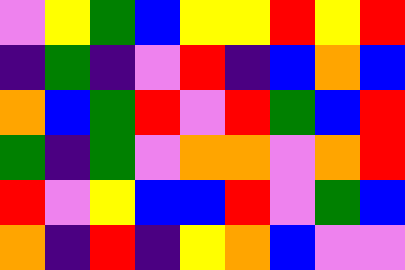[["violet", "yellow", "green", "blue", "yellow", "yellow", "red", "yellow", "red"], ["indigo", "green", "indigo", "violet", "red", "indigo", "blue", "orange", "blue"], ["orange", "blue", "green", "red", "violet", "red", "green", "blue", "red"], ["green", "indigo", "green", "violet", "orange", "orange", "violet", "orange", "red"], ["red", "violet", "yellow", "blue", "blue", "red", "violet", "green", "blue"], ["orange", "indigo", "red", "indigo", "yellow", "orange", "blue", "violet", "violet"]]